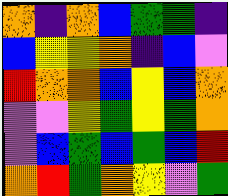[["orange", "indigo", "orange", "blue", "green", "green", "indigo"], ["blue", "yellow", "yellow", "orange", "indigo", "blue", "violet"], ["red", "orange", "orange", "blue", "yellow", "blue", "orange"], ["violet", "violet", "yellow", "green", "yellow", "green", "orange"], ["violet", "blue", "green", "blue", "green", "blue", "red"], ["orange", "red", "green", "orange", "yellow", "violet", "green"]]